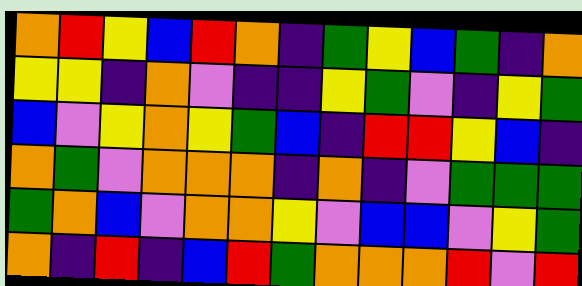[["orange", "red", "yellow", "blue", "red", "orange", "indigo", "green", "yellow", "blue", "green", "indigo", "orange"], ["yellow", "yellow", "indigo", "orange", "violet", "indigo", "indigo", "yellow", "green", "violet", "indigo", "yellow", "green"], ["blue", "violet", "yellow", "orange", "yellow", "green", "blue", "indigo", "red", "red", "yellow", "blue", "indigo"], ["orange", "green", "violet", "orange", "orange", "orange", "indigo", "orange", "indigo", "violet", "green", "green", "green"], ["green", "orange", "blue", "violet", "orange", "orange", "yellow", "violet", "blue", "blue", "violet", "yellow", "green"], ["orange", "indigo", "red", "indigo", "blue", "red", "green", "orange", "orange", "orange", "red", "violet", "red"]]